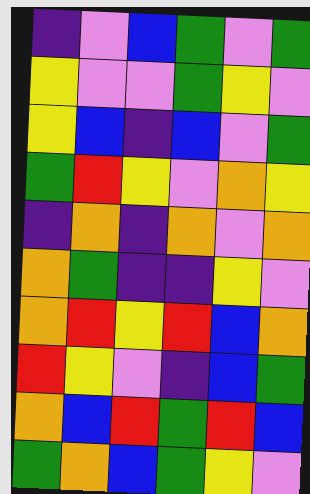[["indigo", "violet", "blue", "green", "violet", "green"], ["yellow", "violet", "violet", "green", "yellow", "violet"], ["yellow", "blue", "indigo", "blue", "violet", "green"], ["green", "red", "yellow", "violet", "orange", "yellow"], ["indigo", "orange", "indigo", "orange", "violet", "orange"], ["orange", "green", "indigo", "indigo", "yellow", "violet"], ["orange", "red", "yellow", "red", "blue", "orange"], ["red", "yellow", "violet", "indigo", "blue", "green"], ["orange", "blue", "red", "green", "red", "blue"], ["green", "orange", "blue", "green", "yellow", "violet"]]